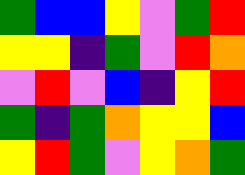[["green", "blue", "blue", "yellow", "violet", "green", "red"], ["yellow", "yellow", "indigo", "green", "violet", "red", "orange"], ["violet", "red", "violet", "blue", "indigo", "yellow", "red"], ["green", "indigo", "green", "orange", "yellow", "yellow", "blue"], ["yellow", "red", "green", "violet", "yellow", "orange", "green"]]